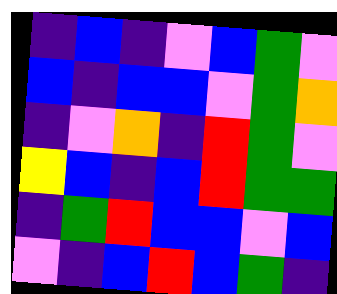[["indigo", "blue", "indigo", "violet", "blue", "green", "violet"], ["blue", "indigo", "blue", "blue", "violet", "green", "orange"], ["indigo", "violet", "orange", "indigo", "red", "green", "violet"], ["yellow", "blue", "indigo", "blue", "red", "green", "green"], ["indigo", "green", "red", "blue", "blue", "violet", "blue"], ["violet", "indigo", "blue", "red", "blue", "green", "indigo"]]